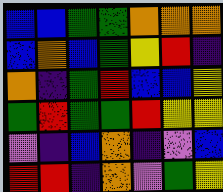[["blue", "blue", "green", "green", "orange", "orange", "orange"], ["blue", "orange", "blue", "green", "yellow", "red", "indigo"], ["orange", "indigo", "green", "red", "blue", "blue", "yellow"], ["green", "red", "green", "green", "red", "yellow", "yellow"], ["violet", "indigo", "blue", "orange", "indigo", "violet", "blue"], ["red", "red", "indigo", "orange", "violet", "green", "yellow"]]